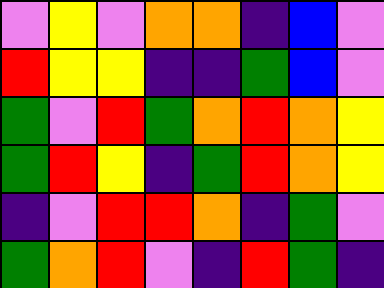[["violet", "yellow", "violet", "orange", "orange", "indigo", "blue", "violet"], ["red", "yellow", "yellow", "indigo", "indigo", "green", "blue", "violet"], ["green", "violet", "red", "green", "orange", "red", "orange", "yellow"], ["green", "red", "yellow", "indigo", "green", "red", "orange", "yellow"], ["indigo", "violet", "red", "red", "orange", "indigo", "green", "violet"], ["green", "orange", "red", "violet", "indigo", "red", "green", "indigo"]]